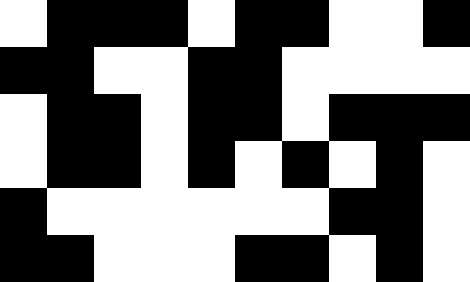[["white", "black", "black", "black", "white", "black", "black", "white", "white", "black"], ["black", "black", "white", "white", "black", "black", "white", "white", "white", "white"], ["white", "black", "black", "white", "black", "black", "white", "black", "black", "black"], ["white", "black", "black", "white", "black", "white", "black", "white", "black", "white"], ["black", "white", "white", "white", "white", "white", "white", "black", "black", "white"], ["black", "black", "white", "white", "white", "black", "black", "white", "black", "white"]]